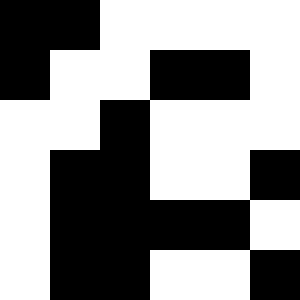[["black", "black", "white", "white", "white", "white"], ["black", "white", "white", "black", "black", "white"], ["white", "white", "black", "white", "white", "white"], ["white", "black", "black", "white", "white", "black"], ["white", "black", "black", "black", "black", "white"], ["white", "black", "black", "white", "white", "black"]]